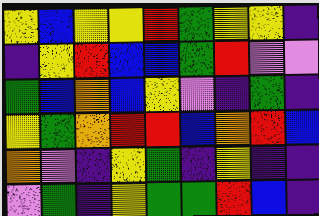[["yellow", "blue", "yellow", "yellow", "red", "green", "yellow", "yellow", "indigo"], ["indigo", "yellow", "red", "blue", "blue", "green", "red", "violet", "violet"], ["green", "blue", "orange", "blue", "yellow", "violet", "indigo", "green", "indigo"], ["yellow", "green", "orange", "red", "red", "blue", "orange", "red", "blue"], ["orange", "violet", "indigo", "yellow", "green", "indigo", "yellow", "indigo", "indigo"], ["violet", "green", "indigo", "yellow", "green", "green", "red", "blue", "indigo"]]